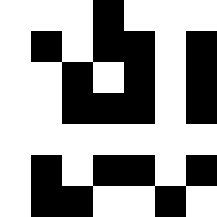[["white", "white", "white", "black", "white", "white", "white"], ["white", "black", "white", "black", "black", "white", "black"], ["white", "white", "black", "white", "black", "white", "black"], ["white", "white", "black", "black", "black", "white", "black"], ["white", "white", "white", "white", "white", "white", "white"], ["white", "black", "white", "black", "black", "white", "black"], ["white", "black", "black", "white", "white", "black", "white"]]